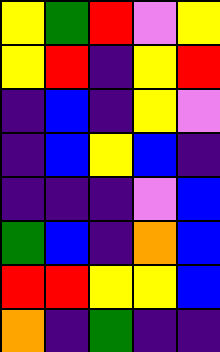[["yellow", "green", "red", "violet", "yellow"], ["yellow", "red", "indigo", "yellow", "red"], ["indigo", "blue", "indigo", "yellow", "violet"], ["indigo", "blue", "yellow", "blue", "indigo"], ["indigo", "indigo", "indigo", "violet", "blue"], ["green", "blue", "indigo", "orange", "blue"], ["red", "red", "yellow", "yellow", "blue"], ["orange", "indigo", "green", "indigo", "indigo"]]